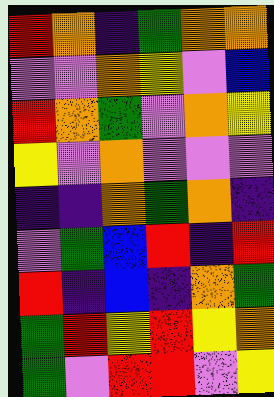[["red", "orange", "indigo", "green", "orange", "orange"], ["violet", "violet", "orange", "yellow", "violet", "blue"], ["red", "orange", "green", "violet", "orange", "yellow"], ["yellow", "violet", "orange", "violet", "violet", "violet"], ["indigo", "indigo", "orange", "green", "orange", "indigo"], ["violet", "green", "blue", "red", "indigo", "red"], ["red", "indigo", "blue", "indigo", "orange", "green"], ["green", "red", "yellow", "red", "yellow", "orange"], ["green", "violet", "red", "red", "violet", "yellow"]]